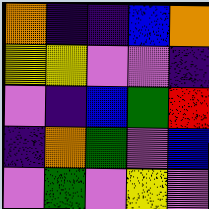[["orange", "indigo", "indigo", "blue", "orange"], ["yellow", "yellow", "violet", "violet", "indigo"], ["violet", "indigo", "blue", "green", "red"], ["indigo", "orange", "green", "violet", "blue"], ["violet", "green", "violet", "yellow", "violet"]]